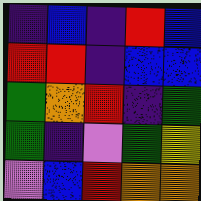[["indigo", "blue", "indigo", "red", "blue"], ["red", "red", "indigo", "blue", "blue"], ["green", "orange", "red", "indigo", "green"], ["green", "indigo", "violet", "green", "yellow"], ["violet", "blue", "red", "orange", "orange"]]